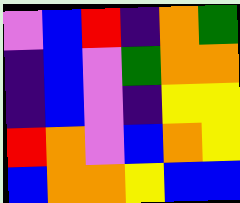[["violet", "blue", "red", "indigo", "orange", "green"], ["indigo", "blue", "violet", "green", "orange", "orange"], ["indigo", "blue", "violet", "indigo", "yellow", "yellow"], ["red", "orange", "violet", "blue", "orange", "yellow"], ["blue", "orange", "orange", "yellow", "blue", "blue"]]